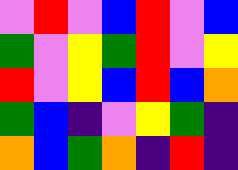[["violet", "red", "violet", "blue", "red", "violet", "blue"], ["green", "violet", "yellow", "green", "red", "violet", "yellow"], ["red", "violet", "yellow", "blue", "red", "blue", "orange"], ["green", "blue", "indigo", "violet", "yellow", "green", "indigo"], ["orange", "blue", "green", "orange", "indigo", "red", "indigo"]]